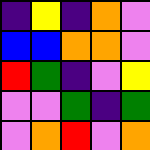[["indigo", "yellow", "indigo", "orange", "violet"], ["blue", "blue", "orange", "orange", "violet"], ["red", "green", "indigo", "violet", "yellow"], ["violet", "violet", "green", "indigo", "green"], ["violet", "orange", "red", "violet", "orange"]]